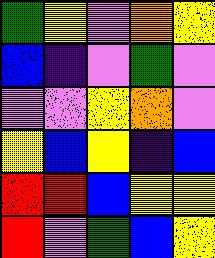[["green", "yellow", "violet", "orange", "yellow"], ["blue", "indigo", "violet", "green", "violet"], ["violet", "violet", "yellow", "orange", "violet"], ["yellow", "blue", "yellow", "indigo", "blue"], ["red", "red", "blue", "yellow", "yellow"], ["red", "violet", "green", "blue", "yellow"]]